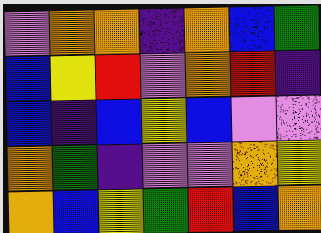[["violet", "orange", "orange", "indigo", "orange", "blue", "green"], ["blue", "yellow", "red", "violet", "orange", "red", "indigo"], ["blue", "indigo", "blue", "yellow", "blue", "violet", "violet"], ["orange", "green", "indigo", "violet", "violet", "orange", "yellow"], ["orange", "blue", "yellow", "green", "red", "blue", "orange"]]